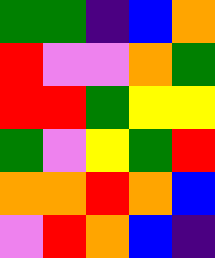[["green", "green", "indigo", "blue", "orange"], ["red", "violet", "violet", "orange", "green"], ["red", "red", "green", "yellow", "yellow"], ["green", "violet", "yellow", "green", "red"], ["orange", "orange", "red", "orange", "blue"], ["violet", "red", "orange", "blue", "indigo"]]